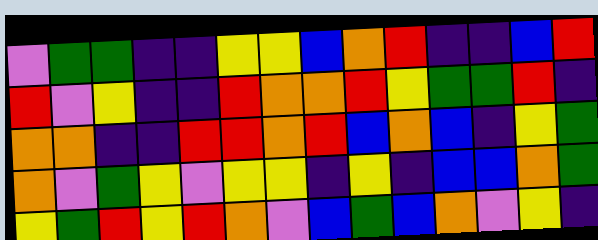[["violet", "green", "green", "indigo", "indigo", "yellow", "yellow", "blue", "orange", "red", "indigo", "indigo", "blue", "red"], ["red", "violet", "yellow", "indigo", "indigo", "red", "orange", "orange", "red", "yellow", "green", "green", "red", "indigo"], ["orange", "orange", "indigo", "indigo", "red", "red", "orange", "red", "blue", "orange", "blue", "indigo", "yellow", "green"], ["orange", "violet", "green", "yellow", "violet", "yellow", "yellow", "indigo", "yellow", "indigo", "blue", "blue", "orange", "green"], ["yellow", "green", "red", "yellow", "red", "orange", "violet", "blue", "green", "blue", "orange", "violet", "yellow", "indigo"]]